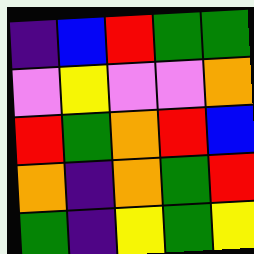[["indigo", "blue", "red", "green", "green"], ["violet", "yellow", "violet", "violet", "orange"], ["red", "green", "orange", "red", "blue"], ["orange", "indigo", "orange", "green", "red"], ["green", "indigo", "yellow", "green", "yellow"]]